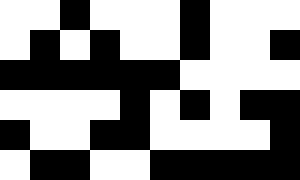[["white", "white", "black", "white", "white", "white", "black", "white", "white", "white"], ["white", "black", "white", "black", "white", "white", "black", "white", "white", "black"], ["black", "black", "black", "black", "black", "black", "white", "white", "white", "white"], ["white", "white", "white", "white", "black", "white", "black", "white", "black", "black"], ["black", "white", "white", "black", "black", "white", "white", "white", "white", "black"], ["white", "black", "black", "white", "white", "black", "black", "black", "black", "black"]]